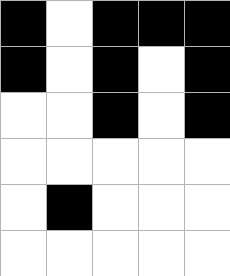[["black", "white", "black", "black", "black"], ["black", "white", "black", "white", "black"], ["white", "white", "black", "white", "black"], ["white", "white", "white", "white", "white"], ["white", "black", "white", "white", "white"], ["white", "white", "white", "white", "white"]]